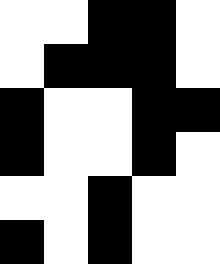[["white", "white", "black", "black", "white"], ["white", "black", "black", "black", "white"], ["black", "white", "white", "black", "black"], ["black", "white", "white", "black", "white"], ["white", "white", "black", "white", "white"], ["black", "white", "black", "white", "white"]]